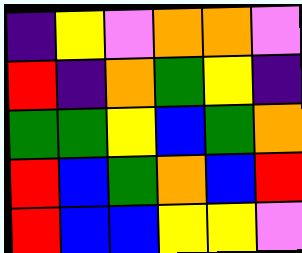[["indigo", "yellow", "violet", "orange", "orange", "violet"], ["red", "indigo", "orange", "green", "yellow", "indigo"], ["green", "green", "yellow", "blue", "green", "orange"], ["red", "blue", "green", "orange", "blue", "red"], ["red", "blue", "blue", "yellow", "yellow", "violet"]]